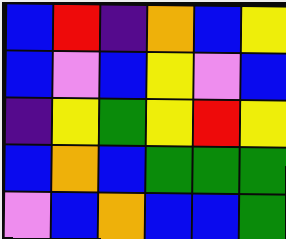[["blue", "red", "indigo", "orange", "blue", "yellow"], ["blue", "violet", "blue", "yellow", "violet", "blue"], ["indigo", "yellow", "green", "yellow", "red", "yellow"], ["blue", "orange", "blue", "green", "green", "green"], ["violet", "blue", "orange", "blue", "blue", "green"]]